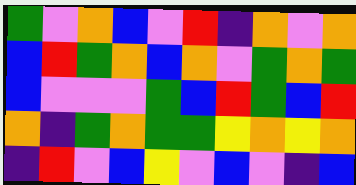[["green", "violet", "orange", "blue", "violet", "red", "indigo", "orange", "violet", "orange"], ["blue", "red", "green", "orange", "blue", "orange", "violet", "green", "orange", "green"], ["blue", "violet", "violet", "violet", "green", "blue", "red", "green", "blue", "red"], ["orange", "indigo", "green", "orange", "green", "green", "yellow", "orange", "yellow", "orange"], ["indigo", "red", "violet", "blue", "yellow", "violet", "blue", "violet", "indigo", "blue"]]